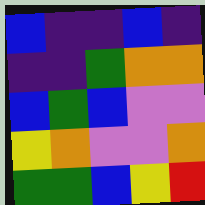[["blue", "indigo", "indigo", "blue", "indigo"], ["indigo", "indigo", "green", "orange", "orange"], ["blue", "green", "blue", "violet", "violet"], ["yellow", "orange", "violet", "violet", "orange"], ["green", "green", "blue", "yellow", "red"]]